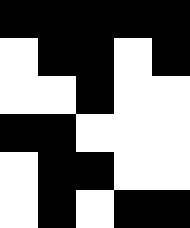[["black", "black", "black", "black", "black"], ["white", "black", "black", "white", "black"], ["white", "white", "black", "white", "white"], ["black", "black", "white", "white", "white"], ["white", "black", "black", "white", "white"], ["white", "black", "white", "black", "black"]]